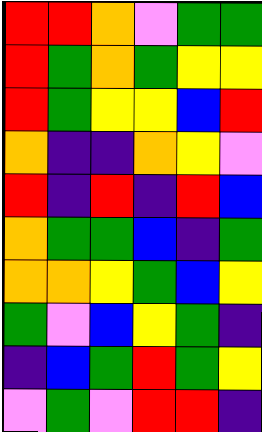[["red", "red", "orange", "violet", "green", "green"], ["red", "green", "orange", "green", "yellow", "yellow"], ["red", "green", "yellow", "yellow", "blue", "red"], ["orange", "indigo", "indigo", "orange", "yellow", "violet"], ["red", "indigo", "red", "indigo", "red", "blue"], ["orange", "green", "green", "blue", "indigo", "green"], ["orange", "orange", "yellow", "green", "blue", "yellow"], ["green", "violet", "blue", "yellow", "green", "indigo"], ["indigo", "blue", "green", "red", "green", "yellow"], ["violet", "green", "violet", "red", "red", "indigo"]]